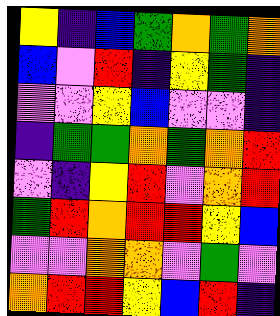[["yellow", "indigo", "blue", "green", "orange", "green", "orange"], ["blue", "violet", "red", "indigo", "yellow", "green", "indigo"], ["violet", "violet", "yellow", "blue", "violet", "violet", "indigo"], ["indigo", "green", "green", "orange", "green", "orange", "red"], ["violet", "indigo", "yellow", "red", "violet", "orange", "red"], ["green", "red", "orange", "red", "red", "yellow", "blue"], ["violet", "violet", "orange", "orange", "violet", "green", "violet"], ["orange", "red", "red", "yellow", "blue", "red", "indigo"]]